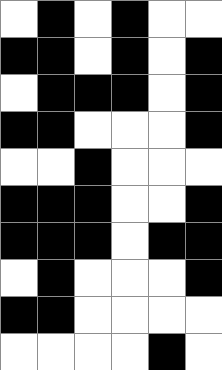[["white", "black", "white", "black", "white", "white"], ["black", "black", "white", "black", "white", "black"], ["white", "black", "black", "black", "white", "black"], ["black", "black", "white", "white", "white", "black"], ["white", "white", "black", "white", "white", "white"], ["black", "black", "black", "white", "white", "black"], ["black", "black", "black", "white", "black", "black"], ["white", "black", "white", "white", "white", "black"], ["black", "black", "white", "white", "white", "white"], ["white", "white", "white", "white", "black", "white"]]